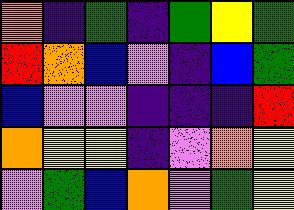[["orange", "indigo", "green", "indigo", "green", "yellow", "green"], ["red", "orange", "blue", "violet", "indigo", "blue", "green"], ["blue", "violet", "violet", "indigo", "indigo", "indigo", "red"], ["orange", "yellow", "yellow", "indigo", "violet", "orange", "yellow"], ["violet", "green", "blue", "orange", "violet", "green", "yellow"]]